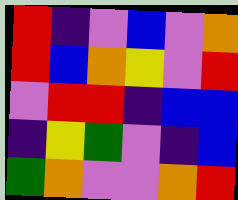[["red", "indigo", "violet", "blue", "violet", "orange"], ["red", "blue", "orange", "yellow", "violet", "red"], ["violet", "red", "red", "indigo", "blue", "blue"], ["indigo", "yellow", "green", "violet", "indigo", "blue"], ["green", "orange", "violet", "violet", "orange", "red"]]